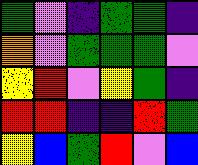[["green", "violet", "indigo", "green", "green", "indigo"], ["orange", "violet", "green", "green", "green", "violet"], ["yellow", "red", "violet", "yellow", "green", "indigo"], ["red", "red", "indigo", "indigo", "red", "green"], ["yellow", "blue", "green", "red", "violet", "blue"]]